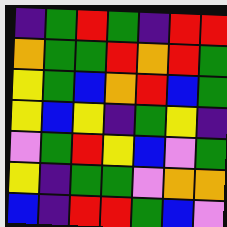[["indigo", "green", "red", "green", "indigo", "red", "red"], ["orange", "green", "green", "red", "orange", "red", "green"], ["yellow", "green", "blue", "orange", "red", "blue", "green"], ["yellow", "blue", "yellow", "indigo", "green", "yellow", "indigo"], ["violet", "green", "red", "yellow", "blue", "violet", "green"], ["yellow", "indigo", "green", "green", "violet", "orange", "orange"], ["blue", "indigo", "red", "red", "green", "blue", "violet"]]